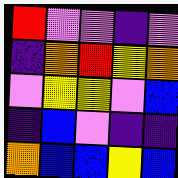[["red", "violet", "violet", "indigo", "violet"], ["indigo", "orange", "red", "yellow", "orange"], ["violet", "yellow", "yellow", "violet", "blue"], ["indigo", "blue", "violet", "indigo", "indigo"], ["orange", "blue", "blue", "yellow", "blue"]]